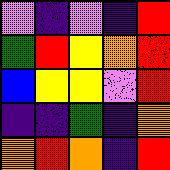[["violet", "indigo", "violet", "indigo", "red"], ["green", "red", "yellow", "orange", "red"], ["blue", "yellow", "yellow", "violet", "red"], ["indigo", "indigo", "green", "indigo", "orange"], ["orange", "red", "orange", "indigo", "red"]]